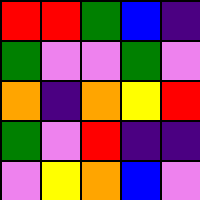[["red", "red", "green", "blue", "indigo"], ["green", "violet", "violet", "green", "violet"], ["orange", "indigo", "orange", "yellow", "red"], ["green", "violet", "red", "indigo", "indigo"], ["violet", "yellow", "orange", "blue", "violet"]]